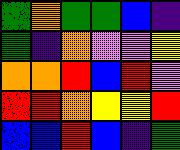[["green", "orange", "green", "green", "blue", "indigo"], ["green", "indigo", "orange", "violet", "violet", "yellow"], ["orange", "orange", "red", "blue", "red", "violet"], ["red", "red", "orange", "yellow", "yellow", "red"], ["blue", "blue", "red", "blue", "indigo", "green"]]